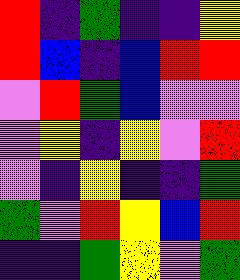[["red", "indigo", "green", "indigo", "indigo", "yellow"], ["red", "blue", "indigo", "blue", "red", "red"], ["violet", "red", "green", "blue", "violet", "violet"], ["violet", "yellow", "indigo", "yellow", "violet", "red"], ["violet", "indigo", "yellow", "indigo", "indigo", "green"], ["green", "violet", "red", "yellow", "blue", "red"], ["indigo", "indigo", "green", "yellow", "violet", "green"]]